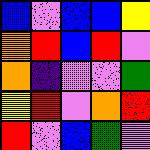[["blue", "violet", "blue", "blue", "yellow"], ["orange", "red", "blue", "red", "violet"], ["orange", "indigo", "violet", "violet", "green"], ["yellow", "red", "violet", "orange", "red"], ["red", "violet", "blue", "green", "violet"]]